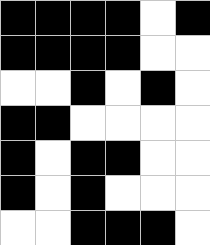[["black", "black", "black", "black", "white", "black"], ["black", "black", "black", "black", "white", "white"], ["white", "white", "black", "white", "black", "white"], ["black", "black", "white", "white", "white", "white"], ["black", "white", "black", "black", "white", "white"], ["black", "white", "black", "white", "white", "white"], ["white", "white", "black", "black", "black", "white"]]